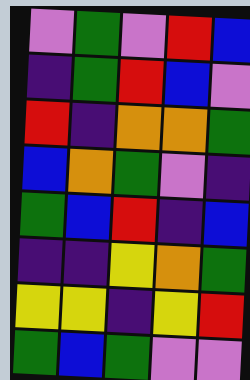[["violet", "green", "violet", "red", "blue"], ["indigo", "green", "red", "blue", "violet"], ["red", "indigo", "orange", "orange", "green"], ["blue", "orange", "green", "violet", "indigo"], ["green", "blue", "red", "indigo", "blue"], ["indigo", "indigo", "yellow", "orange", "green"], ["yellow", "yellow", "indigo", "yellow", "red"], ["green", "blue", "green", "violet", "violet"]]